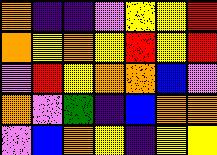[["orange", "indigo", "indigo", "violet", "yellow", "yellow", "red"], ["orange", "yellow", "orange", "yellow", "red", "yellow", "red"], ["violet", "red", "yellow", "orange", "orange", "blue", "violet"], ["orange", "violet", "green", "indigo", "blue", "orange", "orange"], ["violet", "blue", "orange", "yellow", "indigo", "yellow", "yellow"]]